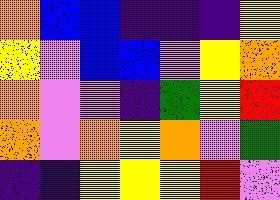[["orange", "blue", "blue", "indigo", "indigo", "indigo", "yellow"], ["yellow", "violet", "blue", "blue", "violet", "yellow", "orange"], ["orange", "violet", "violet", "indigo", "green", "yellow", "red"], ["orange", "violet", "orange", "yellow", "orange", "violet", "green"], ["indigo", "indigo", "yellow", "yellow", "yellow", "red", "violet"]]